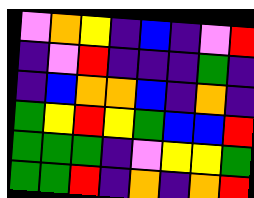[["violet", "orange", "yellow", "indigo", "blue", "indigo", "violet", "red"], ["indigo", "violet", "red", "indigo", "indigo", "indigo", "green", "indigo"], ["indigo", "blue", "orange", "orange", "blue", "indigo", "orange", "indigo"], ["green", "yellow", "red", "yellow", "green", "blue", "blue", "red"], ["green", "green", "green", "indigo", "violet", "yellow", "yellow", "green"], ["green", "green", "red", "indigo", "orange", "indigo", "orange", "red"]]